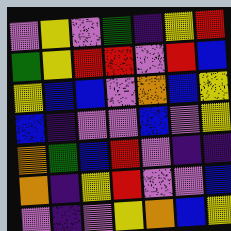[["violet", "yellow", "violet", "green", "indigo", "yellow", "red"], ["green", "yellow", "red", "red", "violet", "red", "blue"], ["yellow", "blue", "blue", "violet", "orange", "blue", "yellow"], ["blue", "indigo", "violet", "violet", "blue", "violet", "yellow"], ["orange", "green", "blue", "red", "violet", "indigo", "indigo"], ["orange", "indigo", "yellow", "red", "violet", "violet", "blue"], ["violet", "indigo", "violet", "yellow", "orange", "blue", "yellow"]]